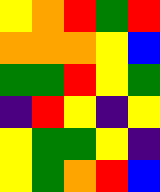[["yellow", "orange", "red", "green", "red"], ["orange", "orange", "orange", "yellow", "blue"], ["green", "green", "red", "yellow", "green"], ["indigo", "red", "yellow", "indigo", "yellow"], ["yellow", "green", "green", "yellow", "indigo"], ["yellow", "green", "orange", "red", "blue"]]